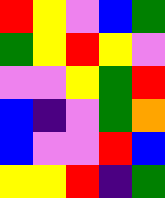[["red", "yellow", "violet", "blue", "green"], ["green", "yellow", "red", "yellow", "violet"], ["violet", "violet", "yellow", "green", "red"], ["blue", "indigo", "violet", "green", "orange"], ["blue", "violet", "violet", "red", "blue"], ["yellow", "yellow", "red", "indigo", "green"]]